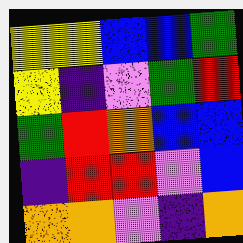[["yellow", "yellow", "blue", "blue", "green"], ["yellow", "indigo", "violet", "green", "red"], ["green", "red", "orange", "blue", "blue"], ["indigo", "red", "red", "violet", "blue"], ["orange", "orange", "violet", "indigo", "orange"]]